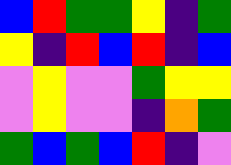[["blue", "red", "green", "green", "yellow", "indigo", "green"], ["yellow", "indigo", "red", "blue", "red", "indigo", "blue"], ["violet", "yellow", "violet", "violet", "green", "yellow", "yellow"], ["violet", "yellow", "violet", "violet", "indigo", "orange", "green"], ["green", "blue", "green", "blue", "red", "indigo", "violet"]]